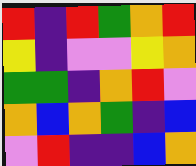[["red", "indigo", "red", "green", "orange", "red"], ["yellow", "indigo", "violet", "violet", "yellow", "orange"], ["green", "green", "indigo", "orange", "red", "violet"], ["orange", "blue", "orange", "green", "indigo", "blue"], ["violet", "red", "indigo", "indigo", "blue", "orange"]]